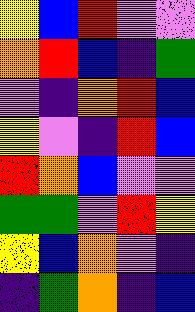[["yellow", "blue", "red", "violet", "violet"], ["orange", "red", "blue", "indigo", "green"], ["violet", "indigo", "orange", "red", "blue"], ["yellow", "violet", "indigo", "red", "blue"], ["red", "orange", "blue", "violet", "violet"], ["green", "green", "violet", "red", "yellow"], ["yellow", "blue", "orange", "violet", "indigo"], ["indigo", "green", "orange", "indigo", "blue"]]